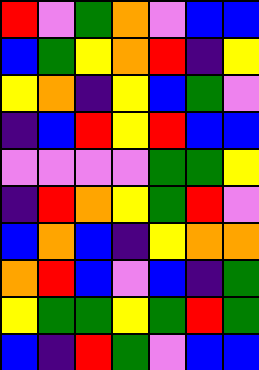[["red", "violet", "green", "orange", "violet", "blue", "blue"], ["blue", "green", "yellow", "orange", "red", "indigo", "yellow"], ["yellow", "orange", "indigo", "yellow", "blue", "green", "violet"], ["indigo", "blue", "red", "yellow", "red", "blue", "blue"], ["violet", "violet", "violet", "violet", "green", "green", "yellow"], ["indigo", "red", "orange", "yellow", "green", "red", "violet"], ["blue", "orange", "blue", "indigo", "yellow", "orange", "orange"], ["orange", "red", "blue", "violet", "blue", "indigo", "green"], ["yellow", "green", "green", "yellow", "green", "red", "green"], ["blue", "indigo", "red", "green", "violet", "blue", "blue"]]